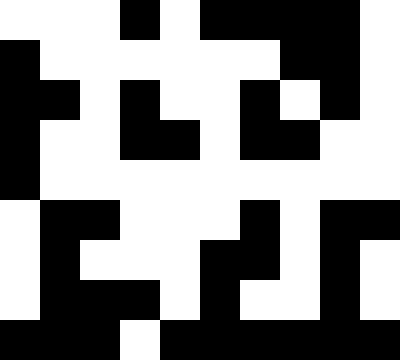[["white", "white", "white", "black", "white", "black", "black", "black", "black", "white"], ["black", "white", "white", "white", "white", "white", "white", "black", "black", "white"], ["black", "black", "white", "black", "white", "white", "black", "white", "black", "white"], ["black", "white", "white", "black", "black", "white", "black", "black", "white", "white"], ["black", "white", "white", "white", "white", "white", "white", "white", "white", "white"], ["white", "black", "black", "white", "white", "white", "black", "white", "black", "black"], ["white", "black", "white", "white", "white", "black", "black", "white", "black", "white"], ["white", "black", "black", "black", "white", "black", "white", "white", "black", "white"], ["black", "black", "black", "white", "black", "black", "black", "black", "black", "black"]]